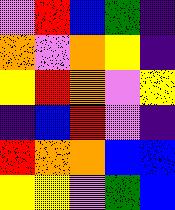[["violet", "red", "blue", "green", "indigo"], ["orange", "violet", "orange", "yellow", "indigo"], ["yellow", "red", "orange", "violet", "yellow"], ["indigo", "blue", "red", "violet", "indigo"], ["red", "orange", "orange", "blue", "blue"], ["yellow", "yellow", "violet", "green", "blue"]]